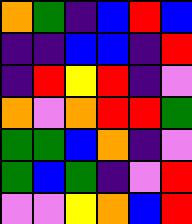[["orange", "green", "indigo", "blue", "red", "blue"], ["indigo", "indigo", "blue", "blue", "indigo", "red"], ["indigo", "red", "yellow", "red", "indigo", "violet"], ["orange", "violet", "orange", "red", "red", "green"], ["green", "green", "blue", "orange", "indigo", "violet"], ["green", "blue", "green", "indigo", "violet", "red"], ["violet", "violet", "yellow", "orange", "blue", "red"]]